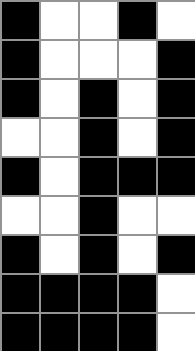[["black", "white", "white", "black", "white"], ["black", "white", "white", "white", "black"], ["black", "white", "black", "white", "black"], ["white", "white", "black", "white", "black"], ["black", "white", "black", "black", "black"], ["white", "white", "black", "white", "white"], ["black", "white", "black", "white", "black"], ["black", "black", "black", "black", "white"], ["black", "black", "black", "black", "white"]]